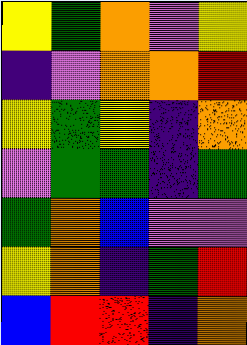[["yellow", "green", "orange", "violet", "yellow"], ["indigo", "violet", "orange", "orange", "red"], ["yellow", "green", "yellow", "indigo", "orange"], ["violet", "green", "green", "indigo", "green"], ["green", "orange", "blue", "violet", "violet"], ["yellow", "orange", "indigo", "green", "red"], ["blue", "red", "red", "indigo", "orange"]]